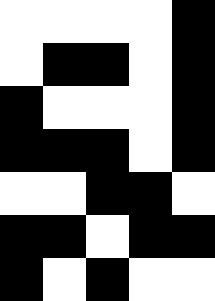[["white", "white", "white", "white", "black"], ["white", "black", "black", "white", "black"], ["black", "white", "white", "white", "black"], ["black", "black", "black", "white", "black"], ["white", "white", "black", "black", "white"], ["black", "black", "white", "black", "black"], ["black", "white", "black", "white", "white"]]